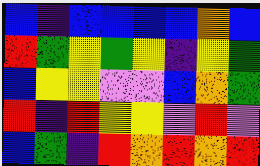[["blue", "indigo", "blue", "blue", "blue", "blue", "orange", "blue"], ["red", "green", "yellow", "green", "yellow", "indigo", "yellow", "green"], ["blue", "yellow", "yellow", "violet", "violet", "blue", "orange", "green"], ["red", "indigo", "red", "yellow", "yellow", "violet", "red", "violet"], ["blue", "green", "indigo", "red", "orange", "red", "orange", "red"]]